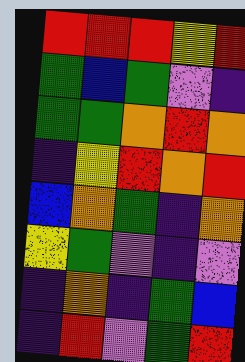[["red", "red", "red", "yellow", "red"], ["green", "blue", "green", "violet", "indigo"], ["green", "green", "orange", "red", "orange"], ["indigo", "yellow", "red", "orange", "red"], ["blue", "orange", "green", "indigo", "orange"], ["yellow", "green", "violet", "indigo", "violet"], ["indigo", "orange", "indigo", "green", "blue"], ["indigo", "red", "violet", "green", "red"]]